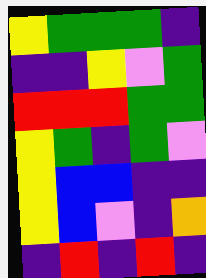[["yellow", "green", "green", "green", "indigo"], ["indigo", "indigo", "yellow", "violet", "green"], ["red", "red", "red", "green", "green"], ["yellow", "green", "indigo", "green", "violet"], ["yellow", "blue", "blue", "indigo", "indigo"], ["yellow", "blue", "violet", "indigo", "orange"], ["indigo", "red", "indigo", "red", "indigo"]]